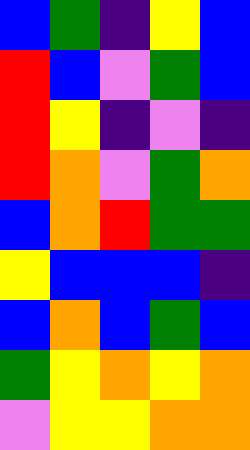[["blue", "green", "indigo", "yellow", "blue"], ["red", "blue", "violet", "green", "blue"], ["red", "yellow", "indigo", "violet", "indigo"], ["red", "orange", "violet", "green", "orange"], ["blue", "orange", "red", "green", "green"], ["yellow", "blue", "blue", "blue", "indigo"], ["blue", "orange", "blue", "green", "blue"], ["green", "yellow", "orange", "yellow", "orange"], ["violet", "yellow", "yellow", "orange", "orange"]]